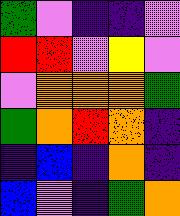[["green", "violet", "indigo", "indigo", "violet"], ["red", "red", "violet", "yellow", "violet"], ["violet", "orange", "orange", "orange", "green"], ["green", "orange", "red", "orange", "indigo"], ["indigo", "blue", "indigo", "orange", "indigo"], ["blue", "violet", "indigo", "green", "orange"]]